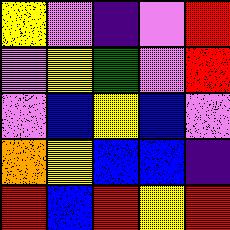[["yellow", "violet", "indigo", "violet", "red"], ["violet", "yellow", "green", "violet", "red"], ["violet", "blue", "yellow", "blue", "violet"], ["orange", "yellow", "blue", "blue", "indigo"], ["red", "blue", "red", "yellow", "red"]]